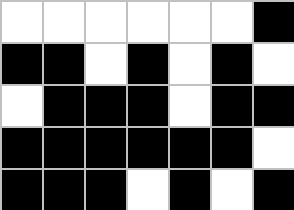[["white", "white", "white", "white", "white", "white", "black"], ["black", "black", "white", "black", "white", "black", "white"], ["white", "black", "black", "black", "white", "black", "black"], ["black", "black", "black", "black", "black", "black", "white"], ["black", "black", "black", "white", "black", "white", "black"]]